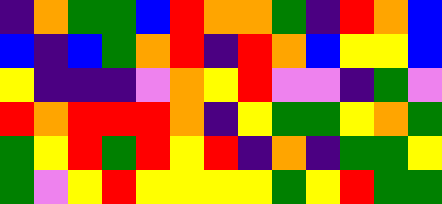[["indigo", "orange", "green", "green", "blue", "red", "orange", "orange", "green", "indigo", "red", "orange", "blue"], ["blue", "indigo", "blue", "green", "orange", "red", "indigo", "red", "orange", "blue", "yellow", "yellow", "blue"], ["yellow", "indigo", "indigo", "indigo", "violet", "orange", "yellow", "red", "violet", "violet", "indigo", "green", "violet"], ["red", "orange", "red", "red", "red", "orange", "indigo", "yellow", "green", "green", "yellow", "orange", "green"], ["green", "yellow", "red", "green", "red", "yellow", "red", "indigo", "orange", "indigo", "green", "green", "yellow"], ["green", "violet", "yellow", "red", "yellow", "yellow", "yellow", "yellow", "green", "yellow", "red", "green", "green"]]